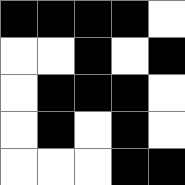[["black", "black", "black", "black", "white"], ["white", "white", "black", "white", "black"], ["white", "black", "black", "black", "white"], ["white", "black", "white", "black", "white"], ["white", "white", "white", "black", "black"]]